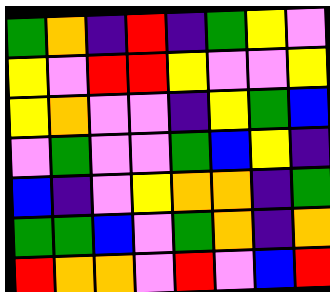[["green", "orange", "indigo", "red", "indigo", "green", "yellow", "violet"], ["yellow", "violet", "red", "red", "yellow", "violet", "violet", "yellow"], ["yellow", "orange", "violet", "violet", "indigo", "yellow", "green", "blue"], ["violet", "green", "violet", "violet", "green", "blue", "yellow", "indigo"], ["blue", "indigo", "violet", "yellow", "orange", "orange", "indigo", "green"], ["green", "green", "blue", "violet", "green", "orange", "indigo", "orange"], ["red", "orange", "orange", "violet", "red", "violet", "blue", "red"]]